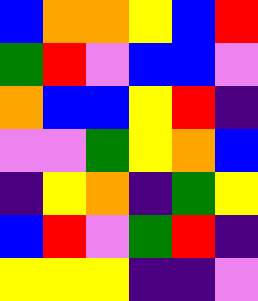[["blue", "orange", "orange", "yellow", "blue", "red"], ["green", "red", "violet", "blue", "blue", "violet"], ["orange", "blue", "blue", "yellow", "red", "indigo"], ["violet", "violet", "green", "yellow", "orange", "blue"], ["indigo", "yellow", "orange", "indigo", "green", "yellow"], ["blue", "red", "violet", "green", "red", "indigo"], ["yellow", "yellow", "yellow", "indigo", "indigo", "violet"]]